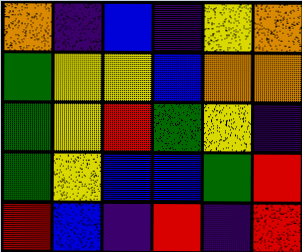[["orange", "indigo", "blue", "indigo", "yellow", "orange"], ["green", "yellow", "yellow", "blue", "orange", "orange"], ["green", "yellow", "red", "green", "yellow", "indigo"], ["green", "yellow", "blue", "blue", "green", "red"], ["red", "blue", "indigo", "red", "indigo", "red"]]